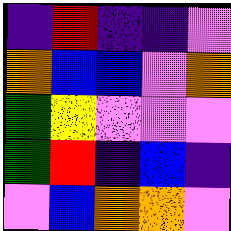[["indigo", "red", "indigo", "indigo", "violet"], ["orange", "blue", "blue", "violet", "orange"], ["green", "yellow", "violet", "violet", "violet"], ["green", "red", "indigo", "blue", "indigo"], ["violet", "blue", "orange", "orange", "violet"]]